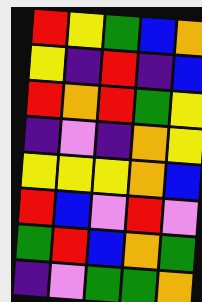[["red", "yellow", "green", "blue", "orange"], ["yellow", "indigo", "red", "indigo", "blue"], ["red", "orange", "red", "green", "yellow"], ["indigo", "violet", "indigo", "orange", "yellow"], ["yellow", "yellow", "yellow", "orange", "blue"], ["red", "blue", "violet", "red", "violet"], ["green", "red", "blue", "orange", "green"], ["indigo", "violet", "green", "green", "orange"]]